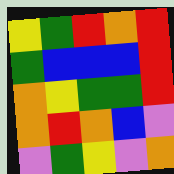[["yellow", "green", "red", "orange", "red"], ["green", "blue", "blue", "blue", "red"], ["orange", "yellow", "green", "green", "red"], ["orange", "red", "orange", "blue", "violet"], ["violet", "green", "yellow", "violet", "orange"]]